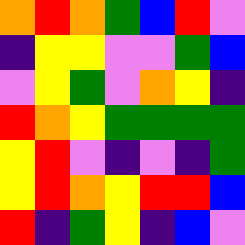[["orange", "red", "orange", "green", "blue", "red", "violet"], ["indigo", "yellow", "yellow", "violet", "violet", "green", "blue"], ["violet", "yellow", "green", "violet", "orange", "yellow", "indigo"], ["red", "orange", "yellow", "green", "green", "green", "green"], ["yellow", "red", "violet", "indigo", "violet", "indigo", "green"], ["yellow", "red", "orange", "yellow", "red", "red", "blue"], ["red", "indigo", "green", "yellow", "indigo", "blue", "violet"]]